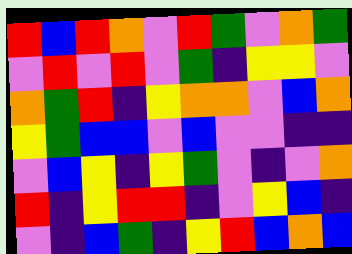[["red", "blue", "red", "orange", "violet", "red", "green", "violet", "orange", "green"], ["violet", "red", "violet", "red", "violet", "green", "indigo", "yellow", "yellow", "violet"], ["orange", "green", "red", "indigo", "yellow", "orange", "orange", "violet", "blue", "orange"], ["yellow", "green", "blue", "blue", "violet", "blue", "violet", "violet", "indigo", "indigo"], ["violet", "blue", "yellow", "indigo", "yellow", "green", "violet", "indigo", "violet", "orange"], ["red", "indigo", "yellow", "red", "red", "indigo", "violet", "yellow", "blue", "indigo"], ["violet", "indigo", "blue", "green", "indigo", "yellow", "red", "blue", "orange", "blue"]]